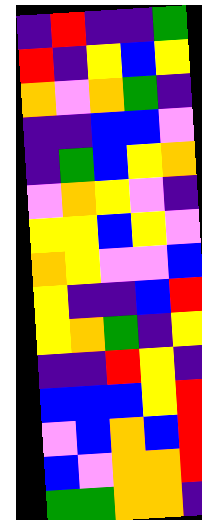[["indigo", "red", "indigo", "indigo", "green"], ["red", "indigo", "yellow", "blue", "yellow"], ["orange", "violet", "orange", "green", "indigo"], ["indigo", "indigo", "blue", "blue", "violet"], ["indigo", "green", "blue", "yellow", "orange"], ["violet", "orange", "yellow", "violet", "indigo"], ["yellow", "yellow", "blue", "yellow", "violet"], ["orange", "yellow", "violet", "violet", "blue"], ["yellow", "indigo", "indigo", "blue", "red"], ["yellow", "orange", "green", "indigo", "yellow"], ["indigo", "indigo", "red", "yellow", "indigo"], ["blue", "blue", "blue", "yellow", "red"], ["violet", "blue", "orange", "blue", "red"], ["blue", "violet", "orange", "orange", "red"], ["green", "green", "orange", "orange", "indigo"]]